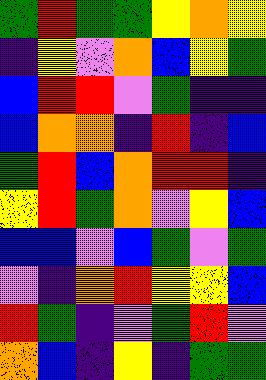[["green", "red", "green", "green", "yellow", "orange", "yellow"], ["indigo", "yellow", "violet", "orange", "blue", "yellow", "green"], ["blue", "red", "red", "violet", "green", "indigo", "indigo"], ["blue", "orange", "orange", "indigo", "red", "indigo", "blue"], ["green", "red", "blue", "orange", "red", "red", "indigo"], ["yellow", "red", "green", "orange", "violet", "yellow", "blue"], ["blue", "blue", "violet", "blue", "green", "violet", "green"], ["violet", "indigo", "orange", "red", "yellow", "yellow", "blue"], ["red", "green", "indigo", "violet", "green", "red", "violet"], ["orange", "blue", "indigo", "yellow", "indigo", "green", "green"]]